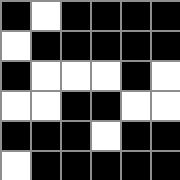[["black", "white", "black", "black", "black", "black"], ["white", "black", "black", "black", "black", "black"], ["black", "white", "white", "white", "black", "white"], ["white", "white", "black", "black", "white", "white"], ["black", "black", "black", "white", "black", "black"], ["white", "black", "black", "black", "black", "black"]]